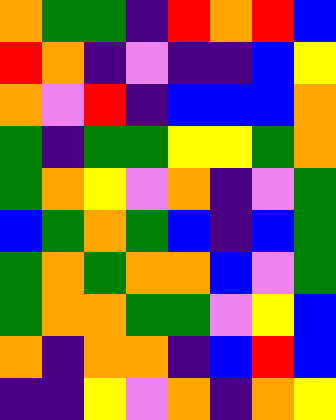[["orange", "green", "green", "indigo", "red", "orange", "red", "blue"], ["red", "orange", "indigo", "violet", "indigo", "indigo", "blue", "yellow"], ["orange", "violet", "red", "indigo", "blue", "blue", "blue", "orange"], ["green", "indigo", "green", "green", "yellow", "yellow", "green", "orange"], ["green", "orange", "yellow", "violet", "orange", "indigo", "violet", "green"], ["blue", "green", "orange", "green", "blue", "indigo", "blue", "green"], ["green", "orange", "green", "orange", "orange", "blue", "violet", "green"], ["green", "orange", "orange", "green", "green", "violet", "yellow", "blue"], ["orange", "indigo", "orange", "orange", "indigo", "blue", "red", "blue"], ["indigo", "indigo", "yellow", "violet", "orange", "indigo", "orange", "yellow"]]